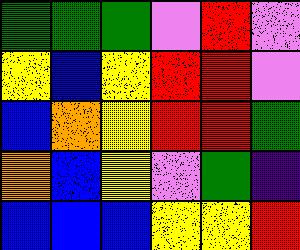[["green", "green", "green", "violet", "red", "violet"], ["yellow", "blue", "yellow", "red", "red", "violet"], ["blue", "orange", "yellow", "red", "red", "green"], ["orange", "blue", "yellow", "violet", "green", "indigo"], ["blue", "blue", "blue", "yellow", "yellow", "red"]]